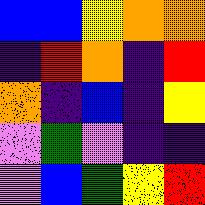[["blue", "blue", "yellow", "orange", "orange"], ["indigo", "red", "orange", "indigo", "red"], ["orange", "indigo", "blue", "indigo", "yellow"], ["violet", "green", "violet", "indigo", "indigo"], ["violet", "blue", "green", "yellow", "red"]]